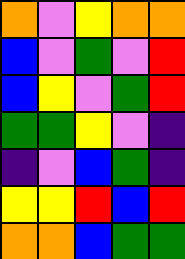[["orange", "violet", "yellow", "orange", "orange"], ["blue", "violet", "green", "violet", "red"], ["blue", "yellow", "violet", "green", "red"], ["green", "green", "yellow", "violet", "indigo"], ["indigo", "violet", "blue", "green", "indigo"], ["yellow", "yellow", "red", "blue", "red"], ["orange", "orange", "blue", "green", "green"]]